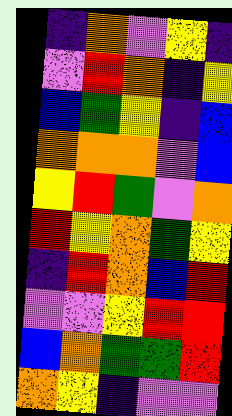[["indigo", "orange", "violet", "yellow", "indigo"], ["violet", "red", "orange", "indigo", "yellow"], ["blue", "green", "yellow", "indigo", "blue"], ["orange", "orange", "orange", "violet", "blue"], ["yellow", "red", "green", "violet", "orange"], ["red", "yellow", "orange", "green", "yellow"], ["indigo", "red", "orange", "blue", "red"], ["violet", "violet", "yellow", "red", "red"], ["blue", "orange", "green", "green", "red"], ["orange", "yellow", "indigo", "violet", "violet"]]